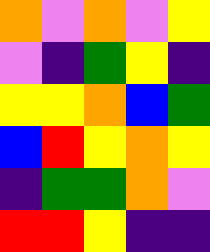[["orange", "violet", "orange", "violet", "yellow"], ["violet", "indigo", "green", "yellow", "indigo"], ["yellow", "yellow", "orange", "blue", "green"], ["blue", "red", "yellow", "orange", "yellow"], ["indigo", "green", "green", "orange", "violet"], ["red", "red", "yellow", "indigo", "indigo"]]